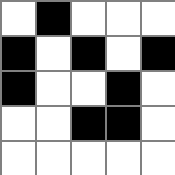[["white", "black", "white", "white", "white"], ["black", "white", "black", "white", "black"], ["black", "white", "white", "black", "white"], ["white", "white", "black", "black", "white"], ["white", "white", "white", "white", "white"]]